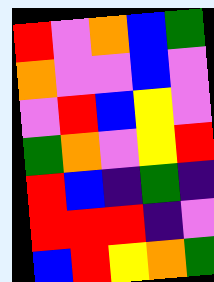[["red", "violet", "orange", "blue", "green"], ["orange", "violet", "violet", "blue", "violet"], ["violet", "red", "blue", "yellow", "violet"], ["green", "orange", "violet", "yellow", "red"], ["red", "blue", "indigo", "green", "indigo"], ["red", "red", "red", "indigo", "violet"], ["blue", "red", "yellow", "orange", "green"]]